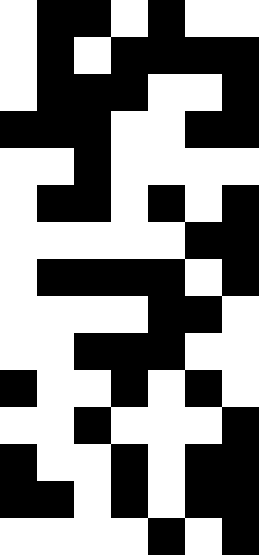[["white", "black", "black", "white", "black", "white", "white"], ["white", "black", "white", "black", "black", "black", "black"], ["white", "black", "black", "black", "white", "white", "black"], ["black", "black", "black", "white", "white", "black", "black"], ["white", "white", "black", "white", "white", "white", "white"], ["white", "black", "black", "white", "black", "white", "black"], ["white", "white", "white", "white", "white", "black", "black"], ["white", "black", "black", "black", "black", "white", "black"], ["white", "white", "white", "white", "black", "black", "white"], ["white", "white", "black", "black", "black", "white", "white"], ["black", "white", "white", "black", "white", "black", "white"], ["white", "white", "black", "white", "white", "white", "black"], ["black", "white", "white", "black", "white", "black", "black"], ["black", "black", "white", "black", "white", "black", "black"], ["white", "white", "white", "white", "black", "white", "black"]]